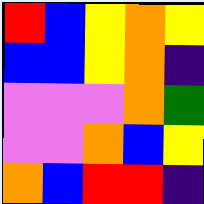[["red", "blue", "yellow", "orange", "yellow"], ["blue", "blue", "yellow", "orange", "indigo"], ["violet", "violet", "violet", "orange", "green"], ["violet", "violet", "orange", "blue", "yellow"], ["orange", "blue", "red", "red", "indigo"]]